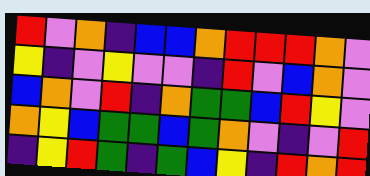[["red", "violet", "orange", "indigo", "blue", "blue", "orange", "red", "red", "red", "orange", "violet"], ["yellow", "indigo", "violet", "yellow", "violet", "violet", "indigo", "red", "violet", "blue", "orange", "violet"], ["blue", "orange", "violet", "red", "indigo", "orange", "green", "green", "blue", "red", "yellow", "violet"], ["orange", "yellow", "blue", "green", "green", "blue", "green", "orange", "violet", "indigo", "violet", "red"], ["indigo", "yellow", "red", "green", "indigo", "green", "blue", "yellow", "indigo", "red", "orange", "red"]]